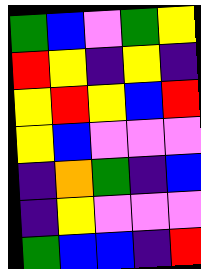[["green", "blue", "violet", "green", "yellow"], ["red", "yellow", "indigo", "yellow", "indigo"], ["yellow", "red", "yellow", "blue", "red"], ["yellow", "blue", "violet", "violet", "violet"], ["indigo", "orange", "green", "indigo", "blue"], ["indigo", "yellow", "violet", "violet", "violet"], ["green", "blue", "blue", "indigo", "red"]]